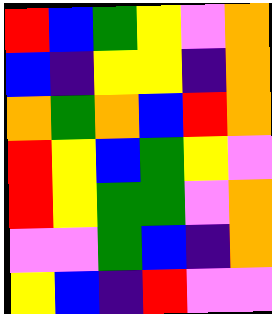[["red", "blue", "green", "yellow", "violet", "orange"], ["blue", "indigo", "yellow", "yellow", "indigo", "orange"], ["orange", "green", "orange", "blue", "red", "orange"], ["red", "yellow", "blue", "green", "yellow", "violet"], ["red", "yellow", "green", "green", "violet", "orange"], ["violet", "violet", "green", "blue", "indigo", "orange"], ["yellow", "blue", "indigo", "red", "violet", "violet"]]